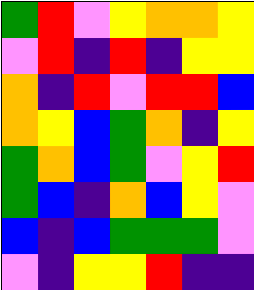[["green", "red", "violet", "yellow", "orange", "orange", "yellow"], ["violet", "red", "indigo", "red", "indigo", "yellow", "yellow"], ["orange", "indigo", "red", "violet", "red", "red", "blue"], ["orange", "yellow", "blue", "green", "orange", "indigo", "yellow"], ["green", "orange", "blue", "green", "violet", "yellow", "red"], ["green", "blue", "indigo", "orange", "blue", "yellow", "violet"], ["blue", "indigo", "blue", "green", "green", "green", "violet"], ["violet", "indigo", "yellow", "yellow", "red", "indigo", "indigo"]]